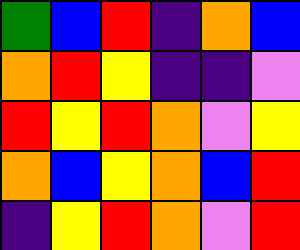[["green", "blue", "red", "indigo", "orange", "blue"], ["orange", "red", "yellow", "indigo", "indigo", "violet"], ["red", "yellow", "red", "orange", "violet", "yellow"], ["orange", "blue", "yellow", "orange", "blue", "red"], ["indigo", "yellow", "red", "orange", "violet", "red"]]